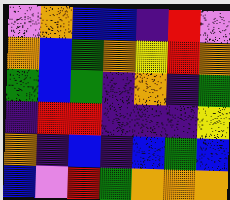[["violet", "orange", "blue", "blue", "indigo", "red", "violet"], ["orange", "blue", "green", "orange", "yellow", "red", "orange"], ["green", "blue", "green", "indigo", "orange", "indigo", "green"], ["indigo", "red", "red", "indigo", "indigo", "indigo", "yellow"], ["orange", "indigo", "blue", "indigo", "blue", "green", "blue"], ["blue", "violet", "red", "green", "orange", "orange", "orange"]]